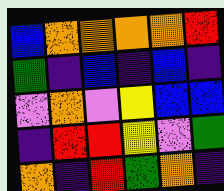[["blue", "orange", "orange", "orange", "orange", "red"], ["green", "indigo", "blue", "indigo", "blue", "indigo"], ["violet", "orange", "violet", "yellow", "blue", "blue"], ["indigo", "red", "red", "yellow", "violet", "green"], ["orange", "indigo", "red", "green", "orange", "indigo"]]